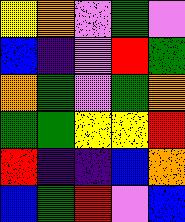[["yellow", "orange", "violet", "green", "violet"], ["blue", "indigo", "violet", "red", "green"], ["orange", "green", "violet", "green", "orange"], ["green", "green", "yellow", "yellow", "red"], ["red", "indigo", "indigo", "blue", "orange"], ["blue", "green", "red", "violet", "blue"]]